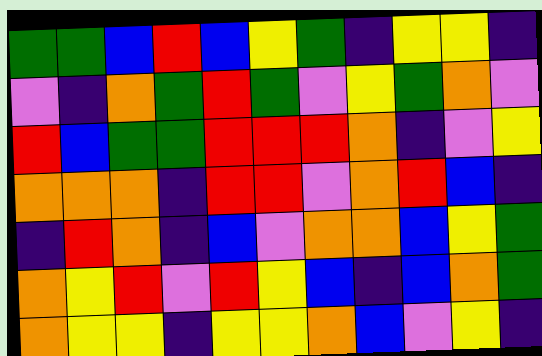[["green", "green", "blue", "red", "blue", "yellow", "green", "indigo", "yellow", "yellow", "indigo"], ["violet", "indigo", "orange", "green", "red", "green", "violet", "yellow", "green", "orange", "violet"], ["red", "blue", "green", "green", "red", "red", "red", "orange", "indigo", "violet", "yellow"], ["orange", "orange", "orange", "indigo", "red", "red", "violet", "orange", "red", "blue", "indigo"], ["indigo", "red", "orange", "indigo", "blue", "violet", "orange", "orange", "blue", "yellow", "green"], ["orange", "yellow", "red", "violet", "red", "yellow", "blue", "indigo", "blue", "orange", "green"], ["orange", "yellow", "yellow", "indigo", "yellow", "yellow", "orange", "blue", "violet", "yellow", "indigo"]]